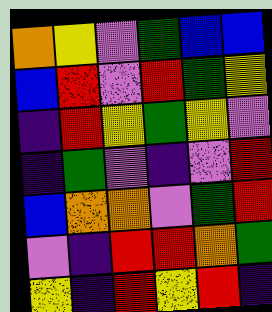[["orange", "yellow", "violet", "green", "blue", "blue"], ["blue", "red", "violet", "red", "green", "yellow"], ["indigo", "red", "yellow", "green", "yellow", "violet"], ["indigo", "green", "violet", "indigo", "violet", "red"], ["blue", "orange", "orange", "violet", "green", "red"], ["violet", "indigo", "red", "red", "orange", "green"], ["yellow", "indigo", "red", "yellow", "red", "indigo"]]